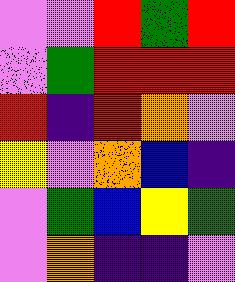[["violet", "violet", "red", "green", "red"], ["violet", "green", "red", "red", "red"], ["red", "indigo", "red", "orange", "violet"], ["yellow", "violet", "orange", "blue", "indigo"], ["violet", "green", "blue", "yellow", "green"], ["violet", "orange", "indigo", "indigo", "violet"]]